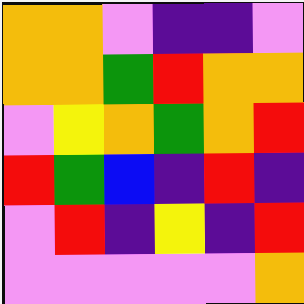[["orange", "orange", "violet", "indigo", "indigo", "violet"], ["orange", "orange", "green", "red", "orange", "orange"], ["violet", "yellow", "orange", "green", "orange", "red"], ["red", "green", "blue", "indigo", "red", "indigo"], ["violet", "red", "indigo", "yellow", "indigo", "red"], ["violet", "violet", "violet", "violet", "violet", "orange"]]